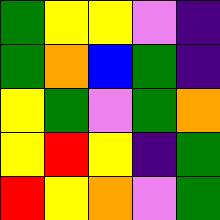[["green", "yellow", "yellow", "violet", "indigo"], ["green", "orange", "blue", "green", "indigo"], ["yellow", "green", "violet", "green", "orange"], ["yellow", "red", "yellow", "indigo", "green"], ["red", "yellow", "orange", "violet", "green"]]